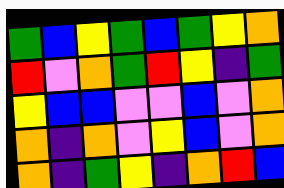[["green", "blue", "yellow", "green", "blue", "green", "yellow", "orange"], ["red", "violet", "orange", "green", "red", "yellow", "indigo", "green"], ["yellow", "blue", "blue", "violet", "violet", "blue", "violet", "orange"], ["orange", "indigo", "orange", "violet", "yellow", "blue", "violet", "orange"], ["orange", "indigo", "green", "yellow", "indigo", "orange", "red", "blue"]]